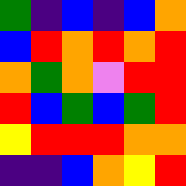[["green", "indigo", "blue", "indigo", "blue", "orange"], ["blue", "red", "orange", "red", "orange", "red"], ["orange", "green", "orange", "violet", "red", "red"], ["red", "blue", "green", "blue", "green", "red"], ["yellow", "red", "red", "red", "orange", "orange"], ["indigo", "indigo", "blue", "orange", "yellow", "red"]]